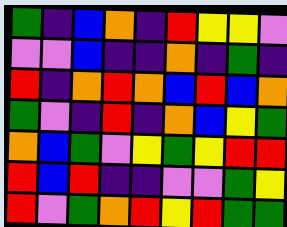[["green", "indigo", "blue", "orange", "indigo", "red", "yellow", "yellow", "violet"], ["violet", "violet", "blue", "indigo", "indigo", "orange", "indigo", "green", "indigo"], ["red", "indigo", "orange", "red", "orange", "blue", "red", "blue", "orange"], ["green", "violet", "indigo", "red", "indigo", "orange", "blue", "yellow", "green"], ["orange", "blue", "green", "violet", "yellow", "green", "yellow", "red", "red"], ["red", "blue", "red", "indigo", "indigo", "violet", "violet", "green", "yellow"], ["red", "violet", "green", "orange", "red", "yellow", "red", "green", "green"]]